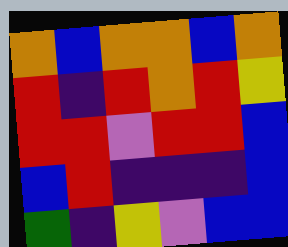[["orange", "blue", "orange", "orange", "blue", "orange"], ["red", "indigo", "red", "orange", "red", "yellow"], ["red", "red", "violet", "red", "red", "blue"], ["blue", "red", "indigo", "indigo", "indigo", "blue"], ["green", "indigo", "yellow", "violet", "blue", "blue"]]